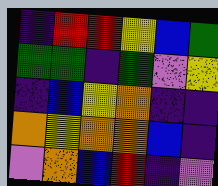[["indigo", "red", "red", "yellow", "blue", "green"], ["green", "green", "indigo", "green", "violet", "yellow"], ["indigo", "blue", "yellow", "orange", "indigo", "indigo"], ["orange", "yellow", "orange", "orange", "blue", "indigo"], ["violet", "orange", "blue", "red", "indigo", "violet"]]